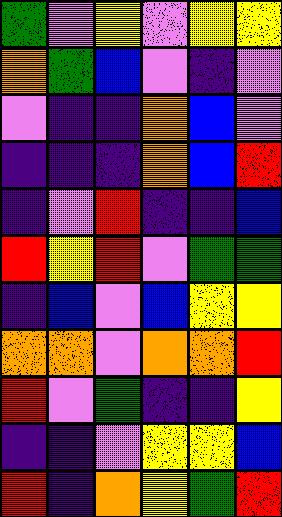[["green", "violet", "yellow", "violet", "yellow", "yellow"], ["orange", "green", "blue", "violet", "indigo", "violet"], ["violet", "indigo", "indigo", "orange", "blue", "violet"], ["indigo", "indigo", "indigo", "orange", "blue", "red"], ["indigo", "violet", "red", "indigo", "indigo", "blue"], ["red", "yellow", "red", "violet", "green", "green"], ["indigo", "blue", "violet", "blue", "yellow", "yellow"], ["orange", "orange", "violet", "orange", "orange", "red"], ["red", "violet", "green", "indigo", "indigo", "yellow"], ["indigo", "indigo", "violet", "yellow", "yellow", "blue"], ["red", "indigo", "orange", "yellow", "green", "red"]]